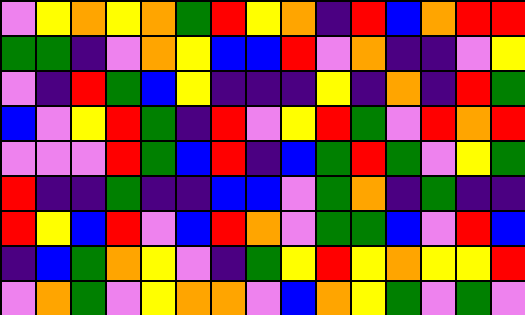[["violet", "yellow", "orange", "yellow", "orange", "green", "red", "yellow", "orange", "indigo", "red", "blue", "orange", "red", "red"], ["green", "green", "indigo", "violet", "orange", "yellow", "blue", "blue", "red", "violet", "orange", "indigo", "indigo", "violet", "yellow"], ["violet", "indigo", "red", "green", "blue", "yellow", "indigo", "indigo", "indigo", "yellow", "indigo", "orange", "indigo", "red", "green"], ["blue", "violet", "yellow", "red", "green", "indigo", "red", "violet", "yellow", "red", "green", "violet", "red", "orange", "red"], ["violet", "violet", "violet", "red", "green", "blue", "red", "indigo", "blue", "green", "red", "green", "violet", "yellow", "green"], ["red", "indigo", "indigo", "green", "indigo", "indigo", "blue", "blue", "violet", "green", "orange", "indigo", "green", "indigo", "indigo"], ["red", "yellow", "blue", "red", "violet", "blue", "red", "orange", "violet", "green", "green", "blue", "violet", "red", "blue"], ["indigo", "blue", "green", "orange", "yellow", "violet", "indigo", "green", "yellow", "red", "yellow", "orange", "yellow", "yellow", "red"], ["violet", "orange", "green", "violet", "yellow", "orange", "orange", "violet", "blue", "orange", "yellow", "green", "violet", "green", "violet"]]